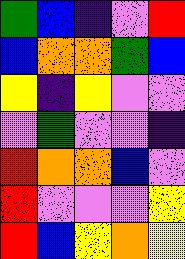[["green", "blue", "indigo", "violet", "red"], ["blue", "orange", "orange", "green", "blue"], ["yellow", "indigo", "yellow", "violet", "violet"], ["violet", "green", "violet", "violet", "indigo"], ["red", "orange", "orange", "blue", "violet"], ["red", "violet", "violet", "violet", "yellow"], ["red", "blue", "yellow", "orange", "yellow"]]